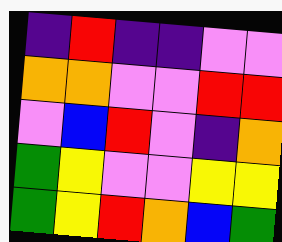[["indigo", "red", "indigo", "indigo", "violet", "violet"], ["orange", "orange", "violet", "violet", "red", "red"], ["violet", "blue", "red", "violet", "indigo", "orange"], ["green", "yellow", "violet", "violet", "yellow", "yellow"], ["green", "yellow", "red", "orange", "blue", "green"]]